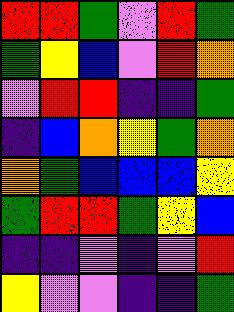[["red", "red", "green", "violet", "red", "green"], ["green", "yellow", "blue", "violet", "red", "orange"], ["violet", "red", "red", "indigo", "indigo", "green"], ["indigo", "blue", "orange", "yellow", "green", "orange"], ["orange", "green", "blue", "blue", "blue", "yellow"], ["green", "red", "red", "green", "yellow", "blue"], ["indigo", "indigo", "violet", "indigo", "violet", "red"], ["yellow", "violet", "violet", "indigo", "indigo", "green"]]